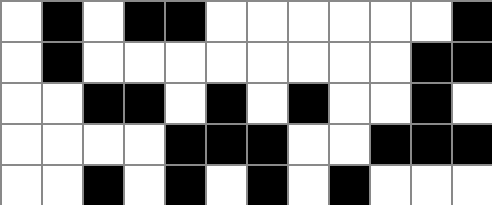[["white", "black", "white", "black", "black", "white", "white", "white", "white", "white", "white", "black"], ["white", "black", "white", "white", "white", "white", "white", "white", "white", "white", "black", "black"], ["white", "white", "black", "black", "white", "black", "white", "black", "white", "white", "black", "white"], ["white", "white", "white", "white", "black", "black", "black", "white", "white", "black", "black", "black"], ["white", "white", "black", "white", "black", "white", "black", "white", "black", "white", "white", "white"]]